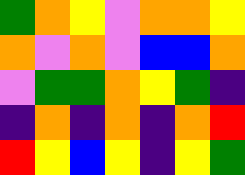[["green", "orange", "yellow", "violet", "orange", "orange", "yellow"], ["orange", "violet", "orange", "violet", "blue", "blue", "orange"], ["violet", "green", "green", "orange", "yellow", "green", "indigo"], ["indigo", "orange", "indigo", "orange", "indigo", "orange", "red"], ["red", "yellow", "blue", "yellow", "indigo", "yellow", "green"]]